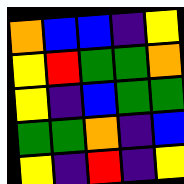[["orange", "blue", "blue", "indigo", "yellow"], ["yellow", "red", "green", "green", "orange"], ["yellow", "indigo", "blue", "green", "green"], ["green", "green", "orange", "indigo", "blue"], ["yellow", "indigo", "red", "indigo", "yellow"]]